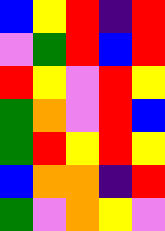[["blue", "yellow", "red", "indigo", "red"], ["violet", "green", "red", "blue", "red"], ["red", "yellow", "violet", "red", "yellow"], ["green", "orange", "violet", "red", "blue"], ["green", "red", "yellow", "red", "yellow"], ["blue", "orange", "orange", "indigo", "red"], ["green", "violet", "orange", "yellow", "violet"]]